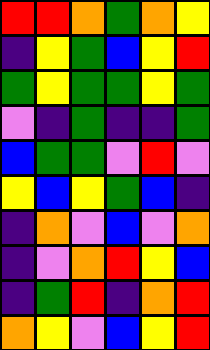[["red", "red", "orange", "green", "orange", "yellow"], ["indigo", "yellow", "green", "blue", "yellow", "red"], ["green", "yellow", "green", "green", "yellow", "green"], ["violet", "indigo", "green", "indigo", "indigo", "green"], ["blue", "green", "green", "violet", "red", "violet"], ["yellow", "blue", "yellow", "green", "blue", "indigo"], ["indigo", "orange", "violet", "blue", "violet", "orange"], ["indigo", "violet", "orange", "red", "yellow", "blue"], ["indigo", "green", "red", "indigo", "orange", "red"], ["orange", "yellow", "violet", "blue", "yellow", "red"]]